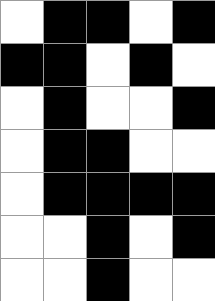[["white", "black", "black", "white", "black"], ["black", "black", "white", "black", "white"], ["white", "black", "white", "white", "black"], ["white", "black", "black", "white", "white"], ["white", "black", "black", "black", "black"], ["white", "white", "black", "white", "black"], ["white", "white", "black", "white", "white"]]